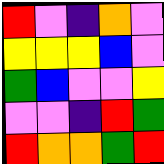[["red", "violet", "indigo", "orange", "violet"], ["yellow", "yellow", "yellow", "blue", "violet"], ["green", "blue", "violet", "violet", "yellow"], ["violet", "violet", "indigo", "red", "green"], ["red", "orange", "orange", "green", "red"]]